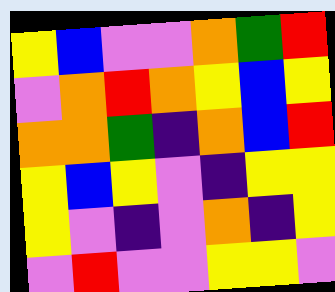[["yellow", "blue", "violet", "violet", "orange", "green", "red"], ["violet", "orange", "red", "orange", "yellow", "blue", "yellow"], ["orange", "orange", "green", "indigo", "orange", "blue", "red"], ["yellow", "blue", "yellow", "violet", "indigo", "yellow", "yellow"], ["yellow", "violet", "indigo", "violet", "orange", "indigo", "yellow"], ["violet", "red", "violet", "violet", "yellow", "yellow", "violet"]]